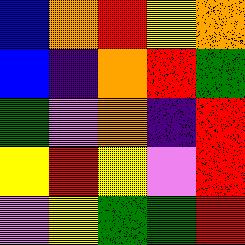[["blue", "orange", "red", "yellow", "orange"], ["blue", "indigo", "orange", "red", "green"], ["green", "violet", "orange", "indigo", "red"], ["yellow", "red", "yellow", "violet", "red"], ["violet", "yellow", "green", "green", "red"]]